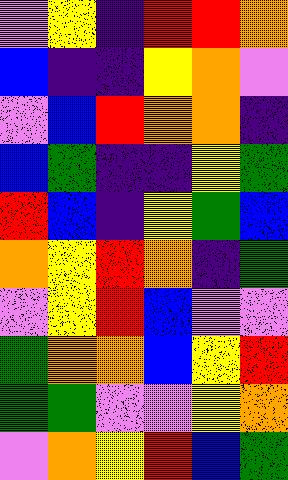[["violet", "yellow", "indigo", "red", "red", "orange"], ["blue", "indigo", "indigo", "yellow", "orange", "violet"], ["violet", "blue", "red", "orange", "orange", "indigo"], ["blue", "green", "indigo", "indigo", "yellow", "green"], ["red", "blue", "indigo", "yellow", "green", "blue"], ["orange", "yellow", "red", "orange", "indigo", "green"], ["violet", "yellow", "red", "blue", "violet", "violet"], ["green", "orange", "orange", "blue", "yellow", "red"], ["green", "green", "violet", "violet", "yellow", "orange"], ["violet", "orange", "yellow", "red", "blue", "green"]]